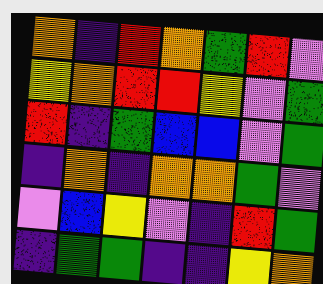[["orange", "indigo", "red", "orange", "green", "red", "violet"], ["yellow", "orange", "red", "red", "yellow", "violet", "green"], ["red", "indigo", "green", "blue", "blue", "violet", "green"], ["indigo", "orange", "indigo", "orange", "orange", "green", "violet"], ["violet", "blue", "yellow", "violet", "indigo", "red", "green"], ["indigo", "green", "green", "indigo", "indigo", "yellow", "orange"]]